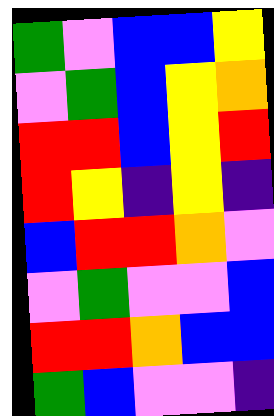[["green", "violet", "blue", "blue", "yellow"], ["violet", "green", "blue", "yellow", "orange"], ["red", "red", "blue", "yellow", "red"], ["red", "yellow", "indigo", "yellow", "indigo"], ["blue", "red", "red", "orange", "violet"], ["violet", "green", "violet", "violet", "blue"], ["red", "red", "orange", "blue", "blue"], ["green", "blue", "violet", "violet", "indigo"]]